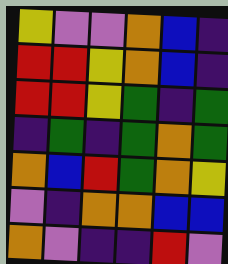[["yellow", "violet", "violet", "orange", "blue", "indigo"], ["red", "red", "yellow", "orange", "blue", "indigo"], ["red", "red", "yellow", "green", "indigo", "green"], ["indigo", "green", "indigo", "green", "orange", "green"], ["orange", "blue", "red", "green", "orange", "yellow"], ["violet", "indigo", "orange", "orange", "blue", "blue"], ["orange", "violet", "indigo", "indigo", "red", "violet"]]